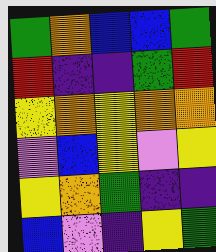[["green", "orange", "blue", "blue", "green"], ["red", "indigo", "indigo", "green", "red"], ["yellow", "orange", "yellow", "orange", "orange"], ["violet", "blue", "yellow", "violet", "yellow"], ["yellow", "orange", "green", "indigo", "indigo"], ["blue", "violet", "indigo", "yellow", "green"]]